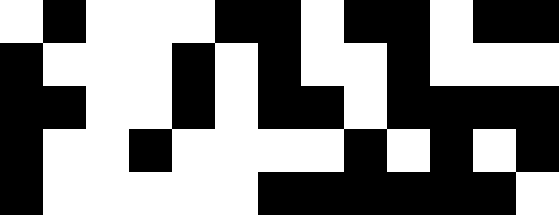[["white", "black", "white", "white", "white", "black", "black", "white", "black", "black", "white", "black", "black"], ["black", "white", "white", "white", "black", "white", "black", "white", "white", "black", "white", "white", "white"], ["black", "black", "white", "white", "black", "white", "black", "black", "white", "black", "black", "black", "black"], ["black", "white", "white", "black", "white", "white", "white", "white", "black", "white", "black", "white", "black"], ["black", "white", "white", "white", "white", "white", "black", "black", "black", "black", "black", "black", "white"]]